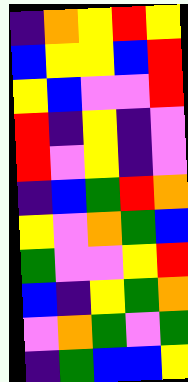[["indigo", "orange", "yellow", "red", "yellow"], ["blue", "yellow", "yellow", "blue", "red"], ["yellow", "blue", "violet", "violet", "red"], ["red", "indigo", "yellow", "indigo", "violet"], ["red", "violet", "yellow", "indigo", "violet"], ["indigo", "blue", "green", "red", "orange"], ["yellow", "violet", "orange", "green", "blue"], ["green", "violet", "violet", "yellow", "red"], ["blue", "indigo", "yellow", "green", "orange"], ["violet", "orange", "green", "violet", "green"], ["indigo", "green", "blue", "blue", "yellow"]]